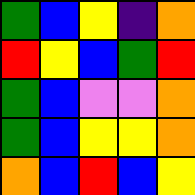[["green", "blue", "yellow", "indigo", "orange"], ["red", "yellow", "blue", "green", "red"], ["green", "blue", "violet", "violet", "orange"], ["green", "blue", "yellow", "yellow", "orange"], ["orange", "blue", "red", "blue", "yellow"]]